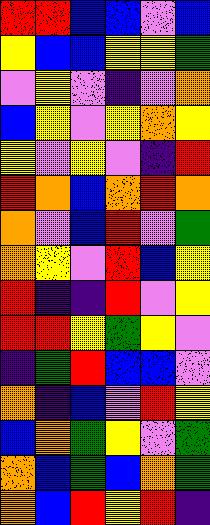[["red", "red", "blue", "blue", "violet", "blue"], ["yellow", "blue", "blue", "yellow", "yellow", "green"], ["violet", "yellow", "violet", "indigo", "violet", "orange"], ["blue", "yellow", "violet", "yellow", "orange", "yellow"], ["yellow", "violet", "yellow", "violet", "indigo", "red"], ["red", "orange", "blue", "orange", "red", "orange"], ["orange", "violet", "blue", "red", "violet", "green"], ["orange", "yellow", "violet", "red", "blue", "yellow"], ["red", "indigo", "indigo", "red", "violet", "yellow"], ["red", "red", "yellow", "green", "yellow", "violet"], ["indigo", "green", "red", "blue", "blue", "violet"], ["orange", "indigo", "blue", "violet", "red", "yellow"], ["blue", "orange", "green", "yellow", "violet", "green"], ["orange", "blue", "green", "blue", "orange", "green"], ["orange", "blue", "red", "yellow", "red", "indigo"]]